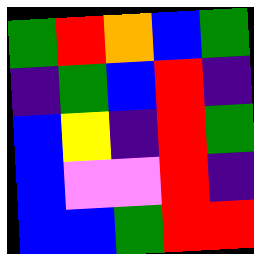[["green", "red", "orange", "blue", "green"], ["indigo", "green", "blue", "red", "indigo"], ["blue", "yellow", "indigo", "red", "green"], ["blue", "violet", "violet", "red", "indigo"], ["blue", "blue", "green", "red", "red"]]